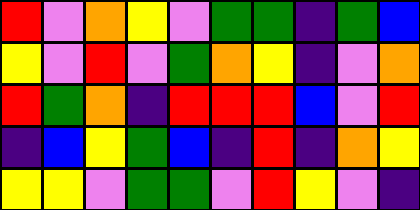[["red", "violet", "orange", "yellow", "violet", "green", "green", "indigo", "green", "blue"], ["yellow", "violet", "red", "violet", "green", "orange", "yellow", "indigo", "violet", "orange"], ["red", "green", "orange", "indigo", "red", "red", "red", "blue", "violet", "red"], ["indigo", "blue", "yellow", "green", "blue", "indigo", "red", "indigo", "orange", "yellow"], ["yellow", "yellow", "violet", "green", "green", "violet", "red", "yellow", "violet", "indigo"]]